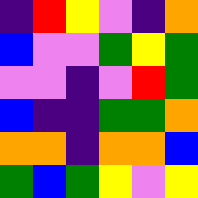[["indigo", "red", "yellow", "violet", "indigo", "orange"], ["blue", "violet", "violet", "green", "yellow", "green"], ["violet", "violet", "indigo", "violet", "red", "green"], ["blue", "indigo", "indigo", "green", "green", "orange"], ["orange", "orange", "indigo", "orange", "orange", "blue"], ["green", "blue", "green", "yellow", "violet", "yellow"]]